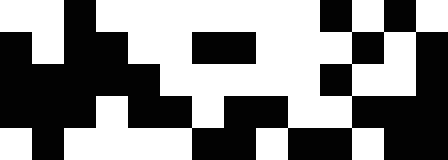[["white", "white", "black", "white", "white", "white", "white", "white", "white", "white", "black", "white", "black", "white"], ["black", "white", "black", "black", "white", "white", "black", "black", "white", "white", "white", "black", "white", "black"], ["black", "black", "black", "black", "black", "white", "white", "white", "white", "white", "black", "white", "white", "black"], ["black", "black", "black", "white", "black", "black", "white", "black", "black", "white", "white", "black", "black", "black"], ["white", "black", "white", "white", "white", "white", "black", "black", "white", "black", "black", "white", "black", "black"]]